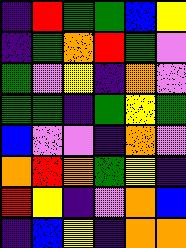[["indigo", "red", "green", "green", "blue", "yellow"], ["indigo", "green", "orange", "red", "green", "violet"], ["green", "violet", "yellow", "indigo", "orange", "violet"], ["green", "green", "indigo", "green", "yellow", "green"], ["blue", "violet", "violet", "indigo", "orange", "violet"], ["orange", "red", "orange", "green", "yellow", "indigo"], ["red", "yellow", "indigo", "violet", "orange", "blue"], ["indigo", "blue", "yellow", "indigo", "orange", "orange"]]